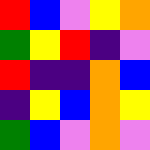[["red", "blue", "violet", "yellow", "orange"], ["green", "yellow", "red", "indigo", "violet"], ["red", "indigo", "indigo", "orange", "blue"], ["indigo", "yellow", "blue", "orange", "yellow"], ["green", "blue", "violet", "orange", "violet"]]